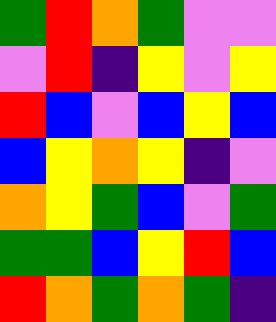[["green", "red", "orange", "green", "violet", "violet"], ["violet", "red", "indigo", "yellow", "violet", "yellow"], ["red", "blue", "violet", "blue", "yellow", "blue"], ["blue", "yellow", "orange", "yellow", "indigo", "violet"], ["orange", "yellow", "green", "blue", "violet", "green"], ["green", "green", "blue", "yellow", "red", "blue"], ["red", "orange", "green", "orange", "green", "indigo"]]